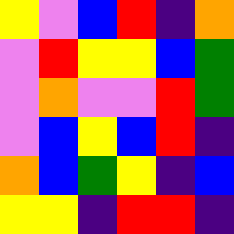[["yellow", "violet", "blue", "red", "indigo", "orange"], ["violet", "red", "yellow", "yellow", "blue", "green"], ["violet", "orange", "violet", "violet", "red", "green"], ["violet", "blue", "yellow", "blue", "red", "indigo"], ["orange", "blue", "green", "yellow", "indigo", "blue"], ["yellow", "yellow", "indigo", "red", "red", "indigo"]]